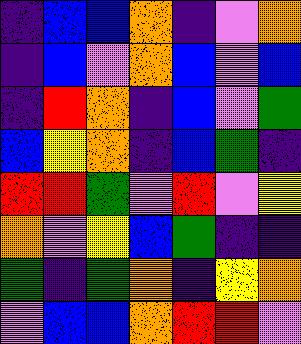[["indigo", "blue", "blue", "orange", "indigo", "violet", "orange"], ["indigo", "blue", "violet", "orange", "blue", "violet", "blue"], ["indigo", "red", "orange", "indigo", "blue", "violet", "green"], ["blue", "yellow", "orange", "indigo", "blue", "green", "indigo"], ["red", "red", "green", "violet", "red", "violet", "yellow"], ["orange", "violet", "yellow", "blue", "green", "indigo", "indigo"], ["green", "indigo", "green", "orange", "indigo", "yellow", "orange"], ["violet", "blue", "blue", "orange", "red", "red", "violet"]]